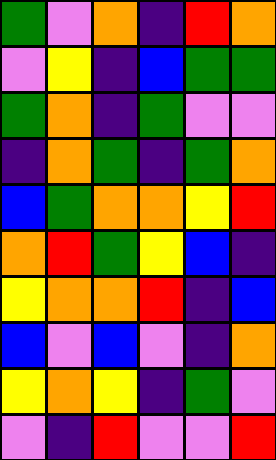[["green", "violet", "orange", "indigo", "red", "orange"], ["violet", "yellow", "indigo", "blue", "green", "green"], ["green", "orange", "indigo", "green", "violet", "violet"], ["indigo", "orange", "green", "indigo", "green", "orange"], ["blue", "green", "orange", "orange", "yellow", "red"], ["orange", "red", "green", "yellow", "blue", "indigo"], ["yellow", "orange", "orange", "red", "indigo", "blue"], ["blue", "violet", "blue", "violet", "indigo", "orange"], ["yellow", "orange", "yellow", "indigo", "green", "violet"], ["violet", "indigo", "red", "violet", "violet", "red"]]